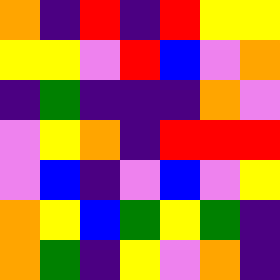[["orange", "indigo", "red", "indigo", "red", "yellow", "yellow"], ["yellow", "yellow", "violet", "red", "blue", "violet", "orange"], ["indigo", "green", "indigo", "indigo", "indigo", "orange", "violet"], ["violet", "yellow", "orange", "indigo", "red", "red", "red"], ["violet", "blue", "indigo", "violet", "blue", "violet", "yellow"], ["orange", "yellow", "blue", "green", "yellow", "green", "indigo"], ["orange", "green", "indigo", "yellow", "violet", "orange", "indigo"]]